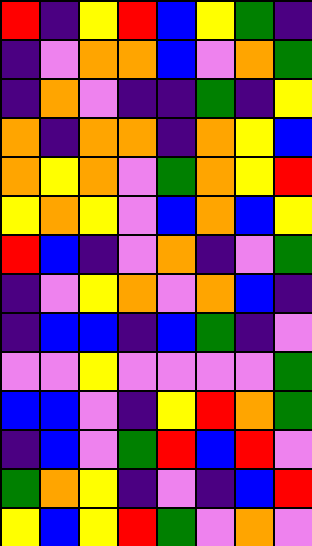[["red", "indigo", "yellow", "red", "blue", "yellow", "green", "indigo"], ["indigo", "violet", "orange", "orange", "blue", "violet", "orange", "green"], ["indigo", "orange", "violet", "indigo", "indigo", "green", "indigo", "yellow"], ["orange", "indigo", "orange", "orange", "indigo", "orange", "yellow", "blue"], ["orange", "yellow", "orange", "violet", "green", "orange", "yellow", "red"], ["yellow", "orange", "yellow", "violet", "blue", "orange", "blue", "yellow"], ["red", "blue", "indigo", "violet", "orange", "indigo", "violet", "green"], ["indigo", "violet", "yellow", "orange", "violet", "orange", "blue", "indigo"], ["indigo", "blue", "blue", "indigo", "blue", "green", "indigo", "violet"], ["violet", "violet", "yellow", "violet", "violet", "violet", "violet", "green"], ["blue", "blue", "violet", "indigo", "yellow", "red", "orange", "green"], ["indigo", "blue", "violet", "green", "red", "blue", "red", "violet"], ["green", "orange", "yellow", "indigo", "violet", "indigo", "blue", "red"], ["yellow", "blue", "yellow", "red", "green", "violet", "orange", "violet"]]